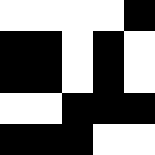[["white", "white", "white", "white", "black"], ["black", "black", "white", "black", "white"], ["black", "black", "white", "black", "white"], ["white", "white", "black", "black", "black"], ["black", "black", "black", "white", "white"]]